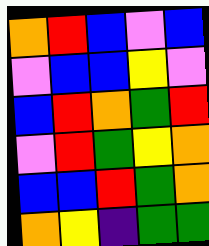[["orange", "red", "blue", "violet", "blue"], ["violet", "blue", "blue", "yellow", "violet"], ["blue", "red", "orange", "green", "red"], ["violet", "red", "green", "yellow", "orange"], ["blue", "blue", "red", "green", "orange"], ["orange", "yellow", "indigo", "green", "green"]]